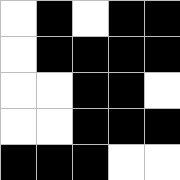[["white", "black", "white", "black", "black"], ["white", "black", "black", "black", "black"], ["white", "white", "black", "black", "white"], ["white", "white", "black", "black", "black"], ["black", "black", "black", "white", "white"]]